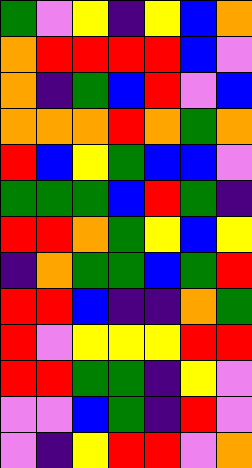[["green", "violet", "yellow", "indigo", "yellow", "blue", "orange"], ["orange", "red", "red", "red", "red", "blue", "violet"], ["orange", "indigo", "green", "blue", "red", "violet", "blue"], ["orange", "orange", "orange", "red", "orange", "green", "orange"], ["red", "blue", "yellow", "green", "blue", "blue", "violet"], ["green", "green", "green", "blue", "red", "green", "indigo"], ["red", "red", "orange", "green", "yellow", "blue", "yellow"], ["indigo", "orange", "green", "green", "blue", "green", "red"], ["red", "red", "blue", "indigo", "indigo", "orange", "green"], ["red", "violet", "yellow", "yellow", "yellow", "red", "red"], ["red", "red", "green", "green", "indigo", "yellow", "violet"], ["violet", "violet", "blue", "green", "indigo", "red", "violet"], ["violet", "indigo", "yellow", "red", "red", "violet", "orange"]]